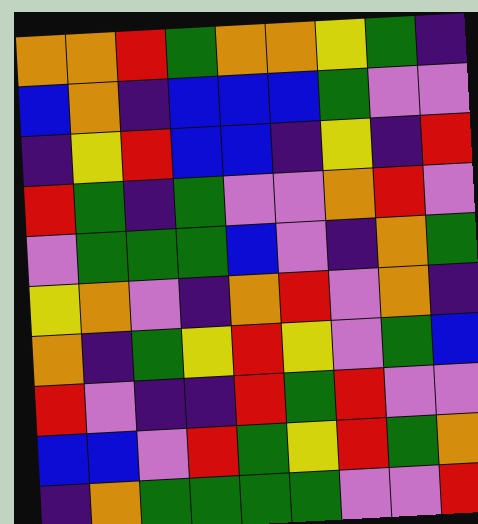[["orange", "orange", "red", "green", "orange", "orange", "yellow", "green", "indigo"], ["blue", "orange", "indigo", "blue", "blue", "blue", "green", "violet", "violet"], ["indigo", "yellow", "red", "blue", "blue", "indigo", "yellow", "indigo", "red"], ["red", "green", "indigo", "green", "violet", "violet", "orange", "red", "violet"], ["violet", "green", "green", "green", "blue", "violet", "indigo", "orange", "green"], ["yellow", "orange", "violet", "indigo", "orange", "red", "violet", "orange", "indigo"], ["orange", "indigo", "green", "yellow", "red", "yellow", "violet", "green", "blue"], ["red", "violet", "indigo", "indigo", "red", "green", "red", "violet", "violet"], ["blue", "blue", "violet", "red", "green", "yellow", "red", "green", "orange"], ["indigo", "orange", "green", "green", "green", "green", "violet", "violet", "red"]]